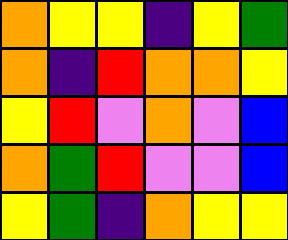[["orange", "yellow", "yellow", "indigo", "yellow", "green"], ["orange", "indigo", "red", "orange", "orange", "yellow"], ["yellow", "red", "violet", "orange", "violet", "blue"], ["orange", "green", "red", "violet", "violet", "blue"], ["yellow", "green", "indigo", "orange", "yellow", "yellow"]]